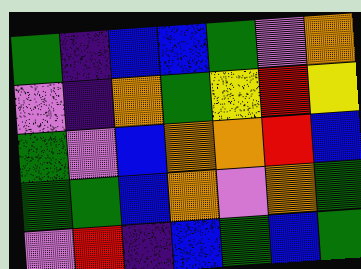[["green", "indigo", "blue", "blue", "green", "violet", "orange"], ["violet", "indigo", "orange", "green", "yellow", "red", "yellow"], ["green", "violet", "blue", "orange", "orange", "red", "blue"], ["green", "green", "blue", "orange", "violet", "orange", "green"], ["violet", "red", "indigo", "blue", "green", "blue", "green"]]